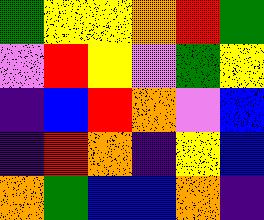[["green", "yellow", "yellow", "orange", "red", "green"], ["violet", "red", "yellow", "violet", "green", "yellow"], ["indigo", "blue", "red", "orange", "violet", "blue"], ["indigo", "red", "orange", "indigo", "yellow", "blue"], ["orange", "green", "blue", "blue", "orange", "indigo"]]